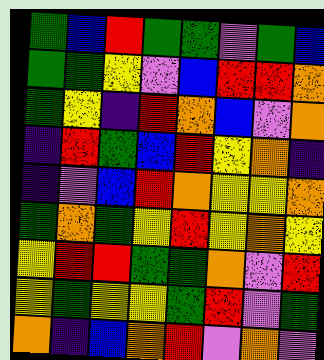[["green", "blue", "red", "green", "green", "violet", "green", "blue"], ["green", "green", "yellow", "violet", "blue", "red", "red", "orange"], ["green", "yellow", "indigo", "red", "orange", "blue", "violet", "orange"], ["indigo", "red", "green", "blue", "red", "yellow", "orange", "indigo"], ["indigo", "violet", "blue", "red", "orange", "yellow", "yellow", "orange"], ["green", "orange", "green", "yellow", "red", "yellow", "orange", "yellow"], ["yellow", "red", "red", "green", "green", "orange", "violet", "red"], ["yellow", "green", "yellow", "yellow", "green", "red", "violet", "green"], ["orange", "indigo", "blue", "orange", "red", "violet", "orange", "violet"]]